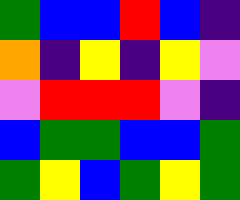[["green", "blue", "blue", "red", "blue", "indigo"], ["orange", "indigo", "yellow", "indigo", "yellow", "violet"], ["violet", "red", "red", "red", "violet", "indigo"], ["blue", "green", "green", "blue", "blue", "green"], ["green", "yellow", "blue", "green", "yellow", "green"]]